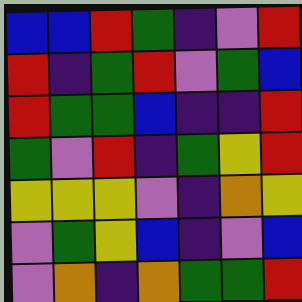[["blue", "blue", "red", "green", "indigo", "violet", "red"], ["red", "indigo", "green", "red", "violet", "green", "blue"], ["red", "green", "green", "blue", "indigo", "indigo", "red"], ["green", "violet", "red", "indigo", "green", "yellow", "red"], ["yellow", "yellow", "yellow", "violet", "indigo", "orange", "yellow"], ["violet", "green", "yellow", "blue", "indigo", "violet", "blue"], ["violet", "orange", "indigo", "orange", "green", "green", "red"]]